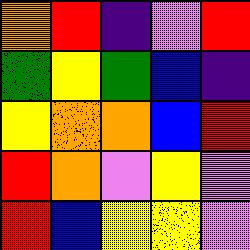[["orange", "red", "indigo", "violet", "red"], ["green", "yellow", "green", "blue", "indigo"], ["yellow", "orange", "orange", "blue", "red"], ["red", "orange", "violet", "yellow", "violet"], ["red", "blue", "yellow", "yellow", "violet"]]